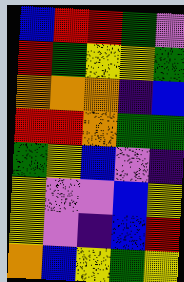[["blue", "red", "red", "green", "violet"], ["red", "green", "yellow", "yellow", "green"], ["orange", "orange", "orange", "indigo", "blue"], ["red", "red", "orange", "green", "green"], ["green", "yellow", "blue", "violet", "indigo"], ["yellow", "violet", "violet", "blue", "yellow"], ["yellow", "violet", "indigo", "blue", "red"], ["orange", "blue", "yellow", "green", "yellow"]]